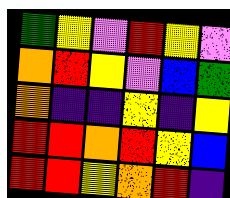[["green", "yellow", "violet", "red", "yellow", "violet"], ["orange", "red", "yellow", "violet", "blue", "green"], ["orange", "indigo", "indigo", "yellow", "indigo", "yellow"], ["red", "red", "orange", "red", "yellow", "blue"], ["red", "red", "yellow", "orange", "red", "indigo"]]